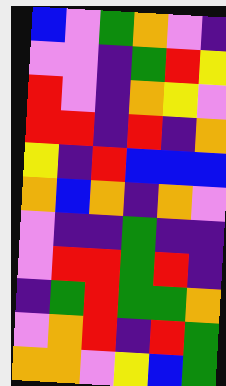[["blue", "violet", "green", "orange", "violet", "indigo"], ["violet", "violet", "indigo", "green", "red", "yellow"], ["red", "violet", "indigo", "orange", "yellow", "violet"], ["red", "red", "indigo", "red", "indigo", "orange"], ["yellow", "indigo", "red", "blue", "blue", "blue"], ["orange", "blue", "orange", "indigo", "orange", "violet"], ["violet", "indigo", "indigo", "green", "indigo", "indigo"], ["violet", "red", "red", "green", "red", "indigo"], ["indigo", "green", "red", "green", "green", "orange"], ["violet", "orange", "red", "indigo", "red", "green"], ["orange", "orange", "violet", "yellow", "blue", "green"]]